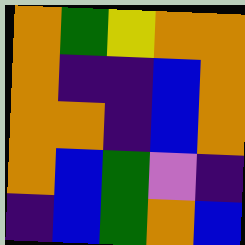[["orange", "green", "yellow", "orange", "orange"], ["orange", "indigo", "indigo", "blue", "orange"], ["orange", "orange", "indigo", "blue", "orange"], ["orange", "blue", "green", "violet", "indigo"], ["indigo", "blue", "green", "orange", "blue"]]